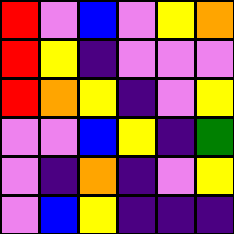[["red", "violet", "blue", "violet", "yellow", "orange"], ["red", "yellow", "indigo", "violet", "violet", "violet"], ["red", "orange", "yellow", "indigo", "violet", "yellow"], ["violet", "violet", "blue", "yellow", "indigo", "green"], ["violet", "indigo", "orange", "indigo", "violet", "yellow"], ["violet", "blue", "yellow", "indigo", "indigo", "indigo"]]